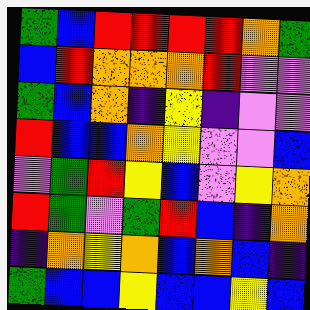[["green", "blue", "red", "red", "red", "red", "orange", "green"], ["blue", "red", "orange", "orange", "orange", "red", "violet", "violet"], ["green", "blue", "orange", "indigo", "yellow", "indigo", "violet", "violet"], ["red", "blue", "blue", "orange", "yellow", "violet", "violet", "blue"], ["violet", "green", "red", "yellow", "blue", "violet", "yellow", "orange"], ["red", "green", "violet", "green", "red", "blue", "indigo", "orange"], ["indigo", "orange", "yellow", "orange", "blue", "orange", "blue", "indigo"], ["green", "blue", "blue", "yellow", "blue", "blue", "yellow", "blue"]]